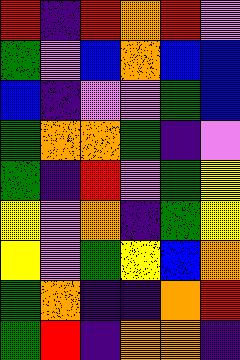[["red", "indigo", "red", "orange", "red", "violet"], ["green", "violet", "blue", "orange", "blue", "blue"], ["blue", "indigo", "violet", "violet", "green", "blue"], ["green", "orange", "orange", "green", "indigo", "violet"], ["green", "indigo", "red", "violet", "green", "yellow"], ["yellow", "violet", "orange", "indigo", "green", "yellow"], ["yellow", "violet", "green", "yellow", "blue", "orange"], ["green", "orange", "indigo", "indigo", "orange", "red"], ["green", "red", "indigo", "orange", "orange", "indigo"]]